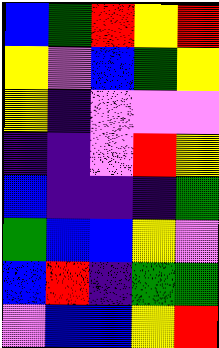[["blue", "green", "red", "yellow", "red"], ["yellow", "violet", "blue", "green", "yellow"], ["yellow", "indigo", "violet", "violet", "violet"], ["indigo", "indigo", "violet", "red", "yellow"], ["blue", "indigo", "indigo", "indigo", "green"], ["green", "blue", "blue", "yellow", "violet"], ["blue", "red", "indigo", "green", "green"], ["violet", "blue", "blue", "yellow", "red"]]